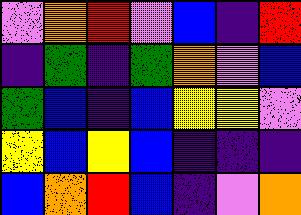[["violet", "orange", "red", "violet", "blue", "indigo", "red"], ["indigo", "green", "indigo", "green", "orange", "violet", "blue"], ["green", "blue", "indigo", "blue", "yellow", "yellow", "violet"], ["yellow", "blue", "yellow", "blue", "indigo", "indigo", "indigo"], ["blue", "orange", "red", "blue", "indigo", "violet", "orange"]]